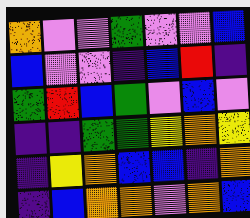[["orange", "violet", "violet", "green", "violet", "violet", "blue"], ["blue", "violet", "violet", "indigo", "blue", "red", "indigo"], ["green", "red", "blue", "green", "violet", "blue", "violet"], ["indigo", "indigo", "green", "green", "yellow", "orange", "yellow"], ["indigo", "yellow", "orange", "blue", "blue", "indigo", "orange"], ["indigo", "blue", "orange", "orange", "violet", "orange", "blue"]]